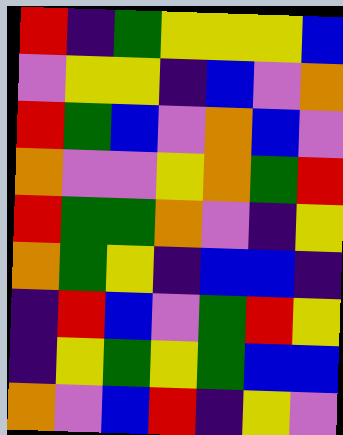[["red", "indigo", "green", "yellow", "yellow", "yellow", "blue"], ["violet", "yellow", "yellow", "indigo", "blue", "violet", "orange"], ["red", "green", "blue", "violet", "orange", "blue", "violet"], ["orange", "violet", "violet", "yellow", "orange", "green", "red"], ["red", "green", "green", "orange", "violet", "indigo", "yellow"], ["orange", "green", "yellow", "indigo", "blue", "blue", "indigo"], ["indigo", "red", "blue", "violet", "green", "red", "yellow"], ["indigo", "yellow", "green", "yellow", "green", "blue", "blue"], ["orange", "violet", "blue", "red", "indigo", "yellow", "violet"]]